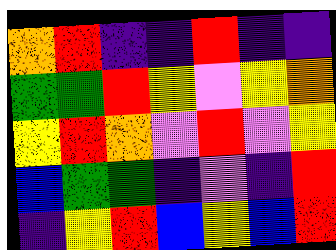[["orange", "red", "indigo", "indigo", "red", "indigo", "indigo"], ["green", "green", "red", "yellow", "violet", "yellow", "orange"], ["yellow", "red", "orange", "violet", "red", "violet", "yellow"], ["blue", "green", "green", "indigo", "violet", "indigo", "red"], ["indigo", "yellow", "red", "blue", "yellow", "blue", "red"]]